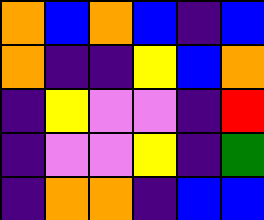[["orange", "blue", "orange", "blue", "indigo", "blue"], ["orange", "indigo", "indigo", "yellow", "blue", "orange"], ["indigo", "yellow", "violet", "violet", "indigo", "red"], ["indigo", "violet", "violet", "yellow", "indigo", "green"], ["indigo", "orange", "orange", "indigo", "blue", "blue"]]